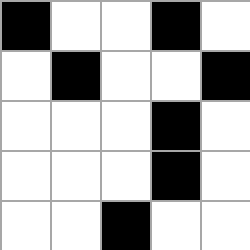[["black", "white", "white", "black", "white"], ["white", "black", "white", "white", "black"], ["white", "white", "white", "black", "white"], ["white", "white", "white", "black", "white"], ["white", "white", "black", "white", "white"]]